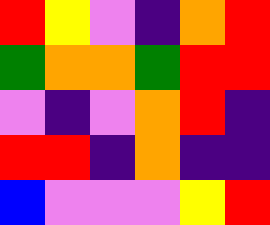[["red", "yellow", "violet", "indigo", "orange", "red"], ["green", "orange", "orange", "green", "red", "red"], ["violet", "indigo", "violet", "orange", "red", "indigo"], ["red", "red", "indigo", "orange", "indigo", "indigo"], ["blue", "violet", "violet", "violet", "yellow", "red"]]